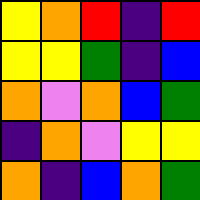[["yellow", "orange", "red", "indigo", "red"], ["yellow", "yellow", "green", "indigo", "blue"], ["orange", "violet", "orange", "blue", "green"], ["indigo", "orange", "violet", "yellow", "yellow"], ["orange", "indigo", "blue", "orange", "green"]]